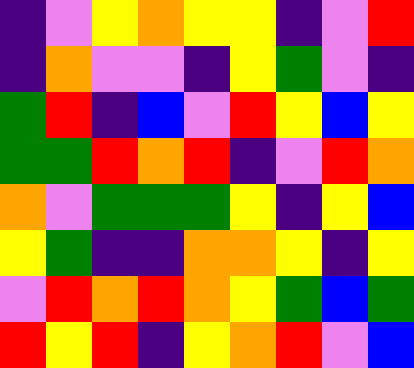[["indigo", "violet", "yellow", "orange", "yellow", "yellow", "indigo", "violet", "red"], ["indigo", "orange", "violet", "violet", "indigo", "yellow", "green", "violet", "indigo"], ["green", "red", "indigo", "blue", "violet", "red", "yellow", "blue", "yellow"], ["green", "green", "red", "orange", "red", "indigo", "violet", "red", "orange"], ["orange", "violet", "green", "green", "green", "yellow", "indigo", "yellow", "blue"], ["yellow", "green", "indigo", "indigo", "orange", "orange", "yellow", "indigo", "yellow"], ["violet", "red", "orange", "red", "orange", "yellow", "green", "blue", "green"], ["red", "yellow", "red", "indigo", "yellow", "orange", "red", "violet", "blue"]]